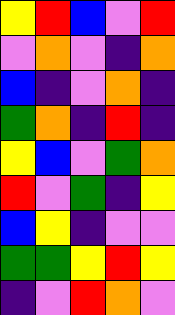[["yellow", "red", "blue", "violet", "red"], ["violet", "orange", "violet", "indigo", "orange"], ["blue", "indigo", "violet", "orange", "indigo"], ["green", "orange", "indigo", "red", "indigo"], ["yellow", "blue", "violet", "green", "orange"], ["red", "violet", "green", "indigo", "yellow"], ["blue", "yellow", "indigo", "violet", "violet"], ["green", "green", "yellow", "red", "yellow"], ["indigo", "violet", "red", "orange", "violet"]]